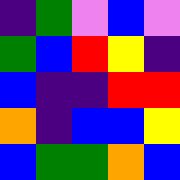[["indigo", "green", "violet", "blue", "violet"], ["green", "blue", "red", "yellow", "indigo"], ["blue", "indigo", "indigo", "red", "red"], ["orange", "indigo", "blue", "blue", "yellow"], ["blue", "green", "green", "orange", "blue"]]